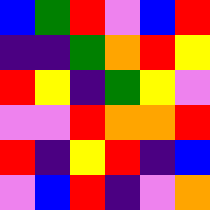[["blue", "green", "red", "violet", "blue", "red"], ["indigo", "indigo", "green", "orange", "red", "yellow"], ["red", "yellow", "indigo", "green", "yellow", "violet"], ["violet", "violet", "red", "orange", "orange", "red"], ["red", "indigo", "yellow", "red", "indigo", "blue"], ["violet", "blue", "red", "indigo", "violet", "orange"]]